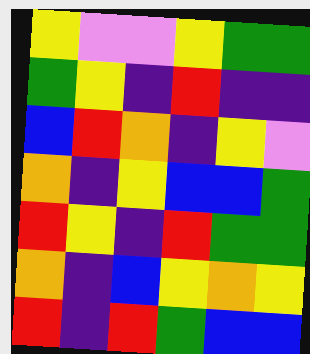[["yellow", "violet", "violet", "yellow", "green", "green"], ["green", "yellow", "indigo", "red", "indigo", "indigo"], ["blue", "red", "orange", "indigo", "yellow", "violet"], ["orange", "indigo", "yellow", "blue", "blue", "green"], ["red", "yellow", "indigo", "red", "green", "green"], ["orange", "indigo", "blue", "yellow", "orange", "yellow"], ["red", "indigo", "red", "green", "blue", "blue"]]